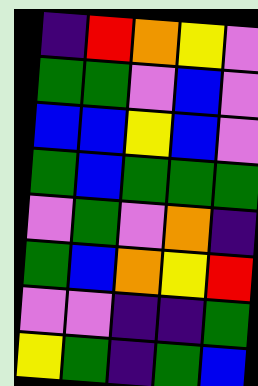[["indigo", "red", "orange", "yellow", "violet"], ["green", "green", "violet", "blue", "violet"], ["blue", "blue", "yellow", "blue", "violet"], ["green", "blue", "green", "green", "green"], ["violet", "green", "violet", "orange", "indigo"], ["green", "blue", "orange", "yellow", "red"], ["violet", "violet", "indigo", "indigo", "green"], ["yellow", "green", "indigo", "green", "blue"]]